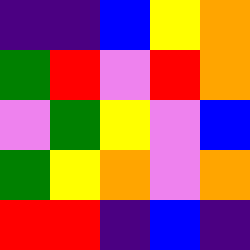[["indigo", "indigo", "blue", "yellow", "orange"], ["green", "red", "violet", "red", "orange"], ["violet", "green", "yellow", "violet", "blue"], ["green", "yellow", "orange", "violet", "orange"], ["red", "red", "indigo", "blue", "indigo"]]